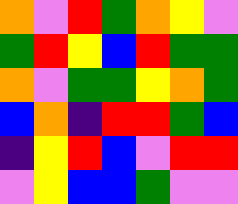[["orange", "violet", "red", "green", "orange", "yellow", "violet"], ["green", "red", "yellow", "blue", "red", "green", "green"], ["orange", "violet", "green", "green", "yellow", "orange", "green"], ["blue", "orange", "indigo", "red", "red", "green", "blue"], ["indigo", "yellow", "red", "blue", "violet", "red", "red"], ["violet", "yellow", "blue", "blue", "green", "violet", "violet"]]